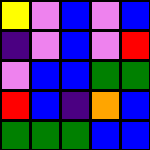[["yellow", "violet", "blue", "violet", "blue"], ["indigo", "violet", "blue", "violet", "red"], ["violet", "blue", "blue", "green", "green"], ["red", "blue", "indigo", "orange", "blue"], ["green", "green", "green", "blue", "blue"]]